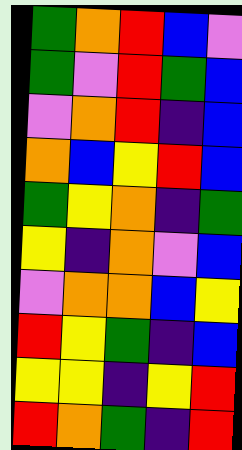[["green", "orange", "red", "blue", "violet"], ["green", "violet", "red", "green", "blue"], ["violet", "orange", "red", "indigo", "blue"], ["orange", "blue", "yellow", "red", "blue"], ["green", "yellow", "orange", "indigo", "green"], ["yellow", "indigo", "orange", "violet", "blue"], ["violet", "orange", "orange", "blue", "yellow"], ["red", "yellow", "green", "indigo", "blue"], ["yellow", "yellow", "indigo", "yellow", "red"], ["red", "orange", "green", "indigo", "red"]]